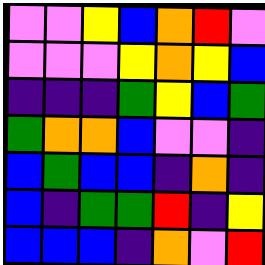[["violet", "violet", "yellow", "blue", "orange", "red", "violet"], ["violet", "violet", "violet", "yellow", "orange", "yellow", "blue"], ["indigo", "indigo", "indigo", "green", "yellow", "blue", "green"], ["green", "orange", "orange", "blue", "violet", "violet", "indigo"], ["blue", "green", "blue", "blue", "indigo", "orange", "indigo"], ["blue", "indigo", "green", "green", "red", "indigo", "yellow"], ["blue", "blue", "blue", "indigo", "orange", "violet", "red"]]